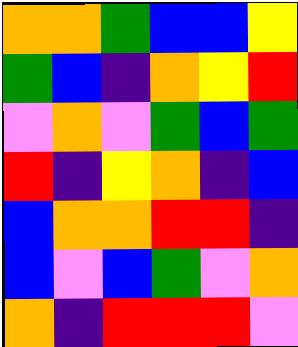[["orange", "orange", "green", "blue", "blue", "yellow"], ["green", "blue", "indigo", "orange", "yellow", "red"], ["violet", "orange", "violet", "green", "blue", "green"], ["red", "indigo", "yellow", "orange", "indigo", "blue"], ["blue", "orange", "orange", "red", "red", "indigo"], ["blue", "violet", "blue", "green", "violet", "orange"], ["orange", "indigo", "red", "red", "red", "violet"]]